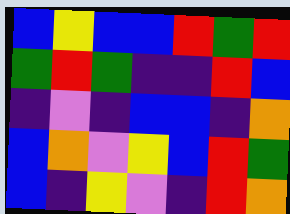[["blue", "yellow", "blue", "blue", "red", "green", "red"], ["green", "red", "green", "indigo", "indigo", "red", "blue"], ["indigo", "violet", "indigo", "blue", "blue", "indigo", "orange"], ["blue", "orange", "violet", "yellow", "blue", "red", "green"], ["blue", "indigo", "yellow", "violet", "indigo", "red", "orange"]]